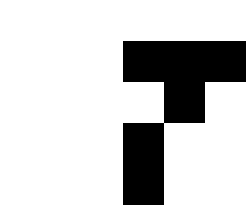[["white", "white", "white", "white", "white", "white"], ["white", "white", "white", "black", "black", "black"], ["white", "white", "white", "white", "black", "white"], ["white", "white", "white", "black", "white", "white"], ["white", "white", "white", "black", "white", "white"]]